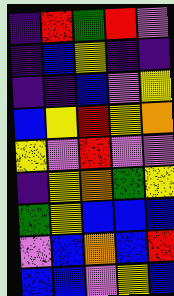[["indigo", "red", "green", "red", "violet"], ["indigo", "blue", "yellow", "indigo", "indigo"], ["indigo", "indigo", "blue", "violet", "yellow"], ["blue", "yellow", "red", "yellow", "orange"], ["yellow", "violet", "red", "violet", "violet"], ["indigo", "yellow", "orange", "green", "yellow"], ["green", "yellow", "blue", "blue", "blue"], ["violet", "blue", "orange", "blue", "red"], ["blue", "blue", "violet", "yellow", "blue"]]